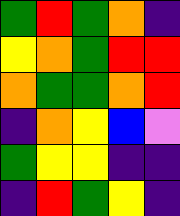[["green", "red", "green", "orange", "indigo"], ["yellow", "orange", "green", "red", "red"], ["orange", "green", "green", "orange", "red"], ["indigo", "orange", "yellow", "blue", "violet"], ["green", "yellow", "yellow", "indigo", "indigo"], ["indigo", "red", "green", "yellow", "indigo"]]